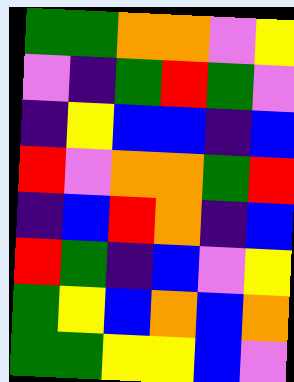[["green", "green", "orange", "orange", "violet", "yellow"], ["violet", "indigo", "green", "red", "green", "violet"], ["indigo", "yellow", "blue", "blue", "indigo", "blue"], ["red", "violet", "orange", "orange", "green", "red"], ["indigo", "blue", "red", "orange", "indigo", "blue"], ["red", "green", "indigo", "blue", "violet", "yellow"], ["green", "yellow", "blue", "orange", "blue", "orange"], ["green", "green", "yellow", "yellow", "blue", "violet"]]